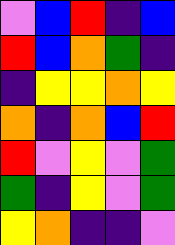[["violet", "blue", "red", "indigo", "blue"], ["red", "blue", "orange", "green", "indigo"], ["indigo", "yellow", "yellow", "orange", "yellow"], ["orange", "indigo", "orange", "blue", "red"], ["red", "violet", "yellow", "violet", "green"], ["green", "indigo", "yellow", "violet", "green"], ["yellow", "orange", "indigo", "indigo", "violet"]]